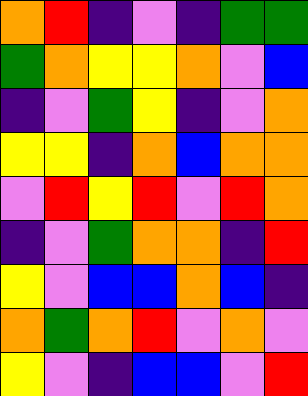[["orange", "red", "indigo", "violet", "indigo", "green", "green"], ["green", "orange", "yellow", "yellow", "orange", "violet", "blue"], ["indigo", "violet", "green", "yellow", "indigo", "violet", "orange"], ["yellow", "yellow", "indigo", "orange", "blue", "orange", "orange"], ["violet", "red", "yellow", "red", "violet", "red", "orange"], ["indigo", "violet", "green", "orange", "orange", "indigo", "red"], ["yellow", "violet", "blue", "blue", "orange", "blue", "indigo"], ["orange", "green", "orange", "red", "violet", "orange", "violet"], ["yellow", "violet", "indigo", "blue", "blue", "violet", "red"]]